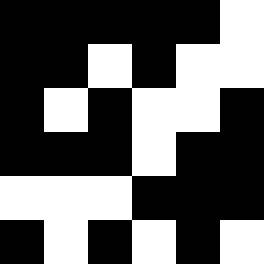[["black", "black", "black", "black", "black", "white"], ["black", "black", "white", "black", "white", "white"], ["black", "white", "black", "white", "white", "black"], ["black", "black", "black", "white", "black", "black"], ["white", "white", "white", "black", "black", "black"], ["black", "white", "black", "white", "black", "white"]]